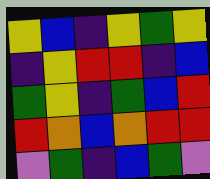[["yellow", "blue", "indigo", "yellow", "green", "yellow"], ["indigo", "yellow", "red", "red", "indigo", "blue"], ["green", "yellow", "indigo", "green", "blue", "red"], ["red", "orange", "blue", "orange", "red", "red"], ["violet", "green", "indigo", "blue", "green", "violet"]]